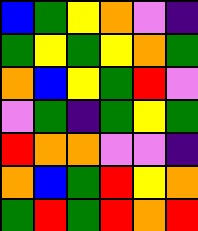[["blue", "green", "yellow", "orange", "violet", "indigo"], ["green", "yellow", "green", "yellow", "orange", "green"], ["orange", "blue", "yellow", "green", "red", "violet"], ["violet", "green", "indigo", "green", "yellow", "green"], ["red", "orange", "orange", "violet", "violet", "indigo"], ["orange", "blue", "green", "red", "yellow", "orange"], ["green", "red", "green", "red", "orange", "red"]]